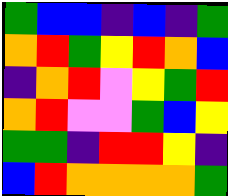[["green", "blue", "blue", "indigo", "blue", "indigo", "green"], ["orange", "red", "green", "yellow", "red", "orange", "blue"], ["indigo", "orange", "red", "violet", "yellow", "green", "red"], ["orange", "red", "violet", "violet", "green", "blue", "yellow"], ["green", "green", "indigo", "red", "red", "yellow", "indigo"], ["blue", "red", "orange", "orange", "orange", "orange", "green"]]